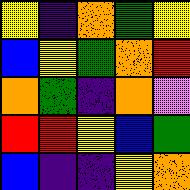[["yellow", "indigo", "orange", "green", "yellow"], ["blue", "yellow", "green", "orange", "red"], ["orange", "green", "indigo", "orange", "violet"], ["red", "red", "yellow", "blue", "green"], ["blue", "indigo", "indigo", "yellow", "orange"]]